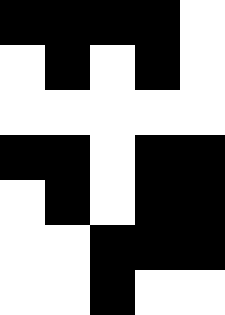[["black", "black", "black", "black", "white"], ["white", "black", "white", "black", "white"], ["white", "white", "white", "white", "white"], ["black", "black", "white", "black", "black"], ["white", "black", "white", "black", "black"], ["white", "white", "black", "black", "black"], ["white", "white", "black", "white", "white"]]